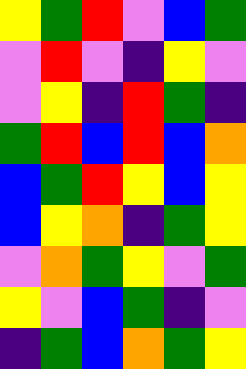[["yellow", "green", "red", "violet", "blue", "green"], ["violet", "red", "violet", "indigo", "yellow", "violet"], ["violet", "yellow", "indigo", "red", "green", "indigo"], ["green", "red", "blue", "red", "blue", "orange"], ["blue", "green", "red", "yellow", "blue", "yellow"], ["blue", "yellow", "orange", "indigo", "green", "yellow"], ["violet", "orange", "green", "yellow", "violet", "green"], ["yellow", "violet", "blue", "green", "indigo", "violet"], ["indigo", "green", "blue", "orange", "green", "yellow"]]